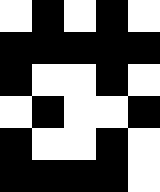[["white", "black", "white", "black", "white"], ["black", "black", "black", "black", "black"], ["black", "white", "white", "black", "white"], ["white", "black", "white", "white", "black"], ["black", "white", "white", "black", "white"], ["black", "black", "black", "black", "white"]]